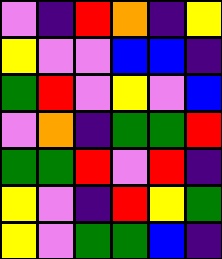[["violet", "indigo", "red", "orange", "indigo", "yellow"], ["yellow", "violet", "violet", "blue", "blue", "indigo"], ["green", "red", "violet", "yellow", "violet", "blue"], ["violet", "orange", "indigo", "green", "green", "red"], ["green", "green", "red", "violet", "red", "indigo"], ["yellow", "violet", "indigo", "red", "yellow", "green"], ["yellow", "violet", "green", "green", "blue", "indigo"]]